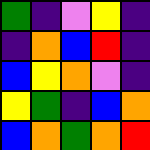[["green", "indigo", "violet", "yellow", "indigo"], ["indigo", "orange", "blue", "red", "indigo"], ["blue", "yellow", "orange", "violet", "indigo"], ["yellow", "green", "indigo", "blue", "orange"], ["blue", "orange", "green", "orange", "red"]]